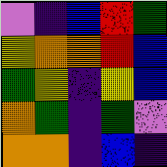[["violet", "indigo", "blue", "red", "green"], ["yellow", "orange", "orange", "red", "blue"], ["green", "yellow", "indigo", "yellow", "blue"], ["orange", "green", "indigo", "green", "violet"], ["orange", "orange", "indigo", "blue", "indigo"]]